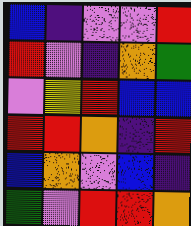[["blue", "indigo", "violet", "violet", "red"], ["red", "violet", "indigo", "orange", "green"], ["violet", "yellow", "red", "blue", "blue"], ["red", "red", "orange", "indigo", "red"], ["blue", "orange", "violet", "blue", "indigo"], ["green", "violet", "red", "red", "orange"]]